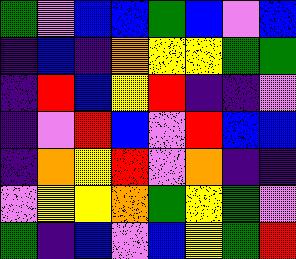[["green", "violet", "blue", "blue", "green", "blue", "violet", "blue"], ["indigo", "blue", "indigo", "orange", "yellow", "yellow", "green", "green"], ["indigo", "red", "blue", "yellow", "red", "indigo", "indigo", "violet"], ["indigo", "violet", "red", "blue", "violet", "red", "blue", "blue"], ["indigo", "orange", "yellow", "red", "violet", "orange", "indigo", "indigo"], ["violet", "yellow", "yellow", "orange", "green", "yellow", "green", "violet"], ["green", "indigo", "blue", "violet", "blue", "yellow", "green", "red"]]